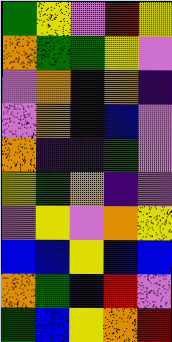[["green", "yellow", "violet", "red", "yellow"], ["orange", "green", "green", "yellow", "violet"], ["violet", "orange", "indigo", "orange", "indigo"], ["violet", "orange", "indigo", "blue", "violet"], ["orange", "indigo", "indigo", "green", "violet"], ["yellow", "green", "orange", "indigo", "violet"], ["violet", "yellow", "violet", "orange", "yellow"], ["blue", "blue", "yellow", "blue", "blue"], ["orange", "green", "blue", "red", "violet"], ["green", "blue", "yellow", "orange", "red"]]